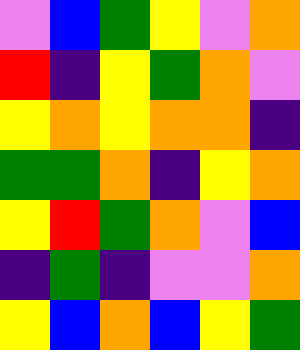[["violet", "blue", "green", "yellow", "violet", "orange"], ["red", "indigo", "yellow", "green", "orange", "violet"], ["yellow", "orange", "yellow", "orange", "orange", "indigo"], ["green", "green", "orange", "indigo", "yellow", "orange"], ["yellow", "red", "green", "orange", "violet", "blue"], ["indigo", "green", "indigo", "violet", "violet", "orange"], ["yellow", "blue", "orange", "blue", "yellow", "green"]]